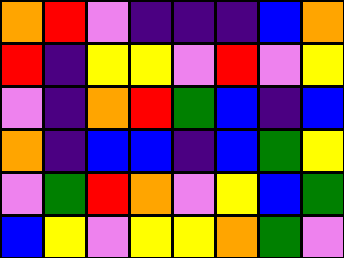[["orange", "red", "violet", "indigo", "indigo", "indigo", "blue", "orange"], ["red", "indigo", "yellow", "yellow", "violet", "red", "violet", "yellow"], ["violet", "indigo", "orange", "red", "green", "blue", "indigo", "blue"], ["orange", "indigo", "blue", "blue", "indigo", "blue", "green", "yellow"], ["violet", "green", "red", "orange", "violet", "yellow", "blue", "green"], ["blue", "yellow", "violet", "yellow", "yellow", "orange", "green", "violet"]]